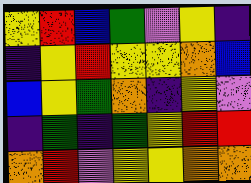[["yellow", "red", "blue", "green", "violet", "yellow", "indigo"], ["indigo", "yellow", "red", "yellow", "yellow", "orange", "blue"], ["blue", "yellow", "green", "orange", "indigo", "yellow", "violet"], ["indigo", "green", "indigo", "green", "yellow", "red", "red"], ["orange", "red", "violet", "yellow", "yellow", "orange", "orange"]]